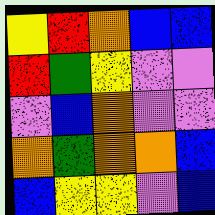[["yellow", "red", "orange", "blue", "blue"], ["red", "green", "yellow", "violet", "violet"], ["violet", "blue", "orange", "violet", "violet"], ["orange", "green", "orange", "orange", "blue"], ["blue", "yellow", "yellow", "violet", "blue"]]